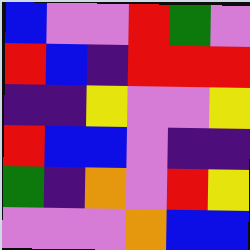[["blue", "violet", "violet", "red", "green", "violet"], ["red", "blue", "indigo", "red", "red", "red"], ["indigo", "indigo", "yellow", "violet", "violet", "yellow"], ["red", "blue", "blue", "violet", "indigo", "indigo"], ["green", "indigo", "orange", "violet", "red", "yellow"], ["violet", "violet", "violet", "orange", "blue", "blue"]]